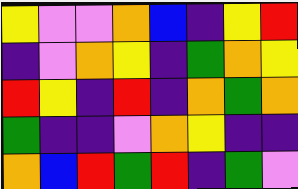[["yellow", "violet", "violet", "orange", "blue", "indigo", "yellow", "red"], ["indigo", "violet", "orange", "yellow", "indigo", "green", "orange", "yellow"], ["red", "yellow", "indigo", "red", "indigo", "orange", "green", "orange"], ["green", "indigo", "indigo", "violet", "orange", "yellow", "indigo", "indigo"], ["orange", "blue", "red", "green", "red", "indigo", "green", "violet"]]